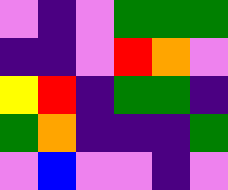[["violet", "indigo", "violet", "green", "green", "green"], ["indigo", "indigo", "violet", "red", "orange", "violet"], ["yellow", "red", "indigo", "green", "green", "indigo"], ["green", "orange", "indigo", "indigo", "indigo", "green"], ["violet", "blue", "violet", "violet", "indigo", "violet"]]